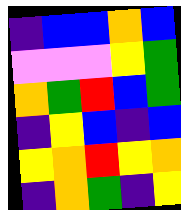[["indigo", "blue", "blue", "orange", "blue"], ["violet", "violet", "violet", "yellow", "green"], ["orange", "green", "red", "blue", "green"], ["indigo", "yellow", "blue", "indigo", "blue"], ["yellow", "orange", "red", "yellow", "orange"], ["indigo", "orange", "green", "indigo", "yellow"]]